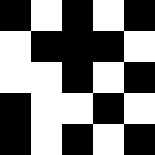[["black", "white", "black", "white", "black"], ["white", "black", "black", "black", "white"], ["white", "white", "black", "white", "black"], ["black", "white", "white", "black", "white"], ["black", "white", "black", "white", "black"]]